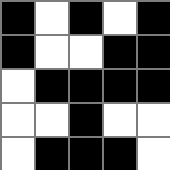[["black", "white", "black", "white", "black"], ["black", "white", "white", "black", "black"], ["white", "black", "black", "black", "black"], ["white", "white", "black", "white", "white"], ["white", "black", "black", "black", "white"]]